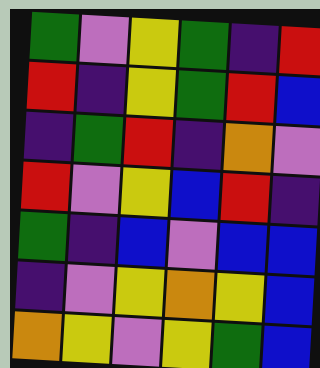[["green", "violet", "yellow", "green", "indigo", "red"], ["red", "indigo", "yellow", "green", "red", "blue"], ["indigo", "green", "red", "indigo", "orange", "violet"], ["red", "violet", "yellow", "blue", "red", "indigo"], ["green", "indigo", "blue", "violet", "blue", "blue"], ["indigo", "violet", "yellow", "orange", "yellow", "blue"], ["orange", "yellow", "violet", "yellow", "green", "blue"]]